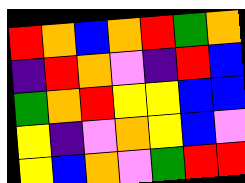[["red", "orange", "blue", "orange", "red", "green", "orange"], ["indigo", "red", "orange", "violet", "indigo", "red", "blue"], ["green", "orange", "red", "yellow", "yellow", "blue", "blue"], ["yellow", "indigo", "violet", "orange", "yellow", "blue", "violet"], ["yellow", "blue", "orange", "violet", "green", "red", "red"]]